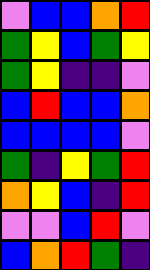[["violet", "blue", "blue", "orange", "red"], ["green", "yellow", "blue", "green", "yellow"], ["green", "yellow", "indigo", "indigo", "violet"], ["blue", "red", "blue", "blue", "orange"], ["blue", "blue", "blue", "blue", "violet"], ["green", "indigo", "yellow", "green", "red"], ["orange", "yellow", "blue", "indigo", "red"], ["violet", "violet", "blue", "red", "violet"], ["blue", "orange", "red", "green", "indigo"]]